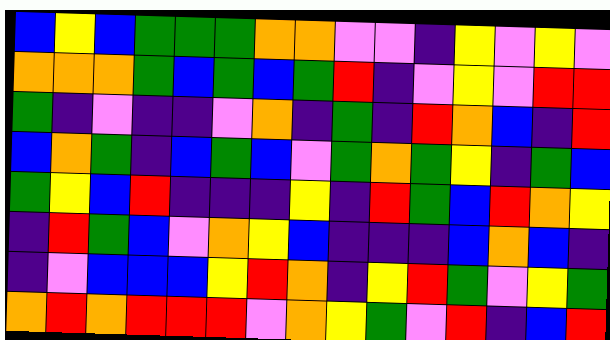[["blue", "yellow", "blue", "green", "green", "green", "orange", "orange", "violet", "violet", "indigo", "yellow", "violet", "yellow", "violet"], ["orange", "orange", "orange", "green", "blue", "green", "blue", "green", "red", "indigo", "violet", "yellow", "violet", "red", "red"], ["green", "indigo", "violet", "indigo", "indigo", "violet", "orange", "indigo", "green", "indigo", "red", "orange", "blue", "indigo", "red"], ["blue", "orange", "green", "indigo", "blue", "green", "blue", "violet", "green", "orange", "green", "yellow", "indigo", "green", "blue"], ["green", "yellow", "blue", "red", "indigo", "indigo", "indigo", "yellow", "indigo", "red", "green", "blue", "red", "orange", "yellow"], ["indigo", "red", "green", "blue", "violet", "orange", "yellow", "blue", "indigo", "indigo", "indigo", "blue", "orange", "blue", "indigo"], ["indigo", "violet", "blue", "blue", "blue", "yellow", "red", "orange", "indigo", "yellow", "red", "green", "violet", "yellow", "green"], ["orange", "red", "orange", "red", "red", "red", "violet", "orange", "yellow", "green", "violet", "red", "indigo", "blue", "red"]]